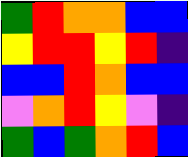[["green", "red", "orange", "orange", "blue", "blue"], ["yellow", "red", "red", "yellow", "red", "indigo"], ["blue", "blue", "red", "orange", "blue", "blue"], ["violet", "orange", "red", "yellow", "violet", "indigo"], ["green", "blue", "green", "orange", "red", "blue"]]